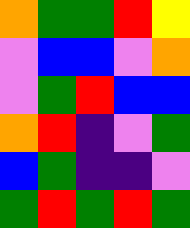[["orange", "green", "green", "red", "yellow"], ["violet", "blue", "blue", "violet", "orange"], ["violet", "green", "red", "blue", "blue"], ["orange", "red", "indigo", "violet", "green"], ["blue", "green", "indigo", "indigo", "violet"], ["green", "red", "green", "red", "green"]]